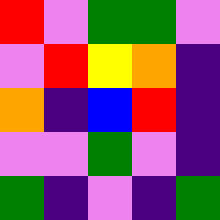[["red", "violet", "green", "green", "violet"], ["violet", "red", "yellow", "orange", "indigo"], ["orange", "indigo", "blue", "red", "indigo"], ["violet", "violet", "green", "violet", "indigo"], ["green", "indigo", "violet", "indigo", "green"]]